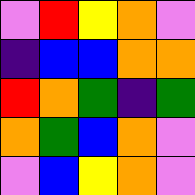[["violet", "red", "yellow", "orange", "violet"], ["indigo", "blue", "blue", "orange", "orange"], ["red", "orange", "green", "indigo", "green"], ["orange", "green", "blue", "orange", "violet"], ["violet", "blue", "yellow", "orange", "violet"]]